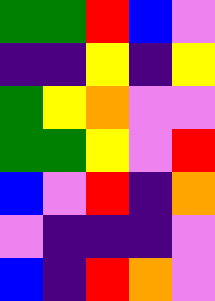[["green", "green", "red", "blue", "violet"], ["indigo", "indigo", "yellow", "indigo", "yellow"], ["green", "yellow", "orange", "violet", "violet"], ["green", "green", "yellow", "violet", "red"], ["blue", "violet", "red", "indigo", "orange"], ["violet", "indigo", "indigo", "indigo", "violet"], ["blue", "indigo", "red", "orange", "violet"]]